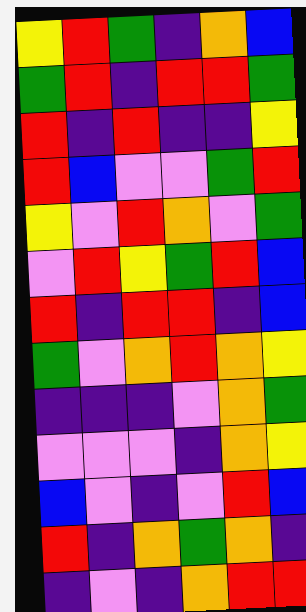[["yellow", "red", "green", "indigo", "orange", "blue"], ["green", "red", "indigo", "red", "red", "green"], ["red", "indigo", "red", "indigo", "indigo", "yellow"], ["red", "blue", "violet", "violet", "green", "red"], ["yellow", "violet", "red", "orange", "violet", "green"], ["violet", "red", "yellow", "green", "red", "blue"], ["red", "indigo", "red", "red", "indigo", "blue"], ["green", "violet", "orange", "red", "orange", "yellow"], ["indigo", "indigo", "indigo", "violet", "orange", "green"], ["violet", "violet", "violet", "indigo", "orange", "yellow"], ["blue", "violet", "indigo", "violet", "red", "blue"], ["red", "indigo", "orange", "green", "orange", "indigo"], ["indigo", "violet", "indigo", "orange", "red", "red"]]